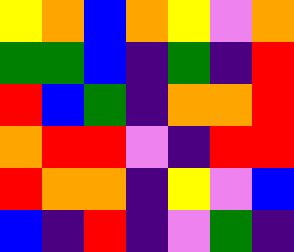[["yellow", "orange", "blue", "orange", "yellow", "violet", "orange"], ["green", "green", "blue", "indigo", "green", "indigo", "red"], ["red", "blue", "green", "indigo", "orange", "orange", "red"], ["orange", "red", "red", "violet", "indigo", "red", "red"], ["red", "orange", "orange", "indigo", "yellow", "violet", "blue"], ["blue", "indigo", "red", "indigo", "violet", "green", "indigo"]]